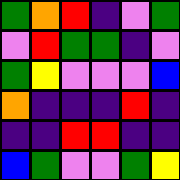[["green", "orange", "red", "indigo", "violet", "green"], ["violet", "red", "green", "green", "indigo", "violet"], ["green", "yellow", "violet", "violet", "violet", "blue"], ["orange", "indigo", "indigo", "indigo", "red", "indigo"], ["indigo", "indigo", "red", "red", "indigo", "indigo"], ["blue", "green", "violet", "violet", "green", "yellow"]]